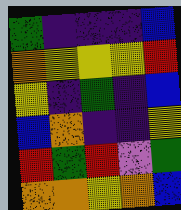[["green", "indigo", "indigo", "indigo", "blue"], ["orange", "yellow", "yellow", "yellow", "red"], ["yellow", "indigo", "green", "indigo", "blue"], ["blue", "orange", "indigo", "indigo", "yellow"], ["red", "green", "red", "violet", "green"], ["orange", "orange", "yellow", "orange", "blue"]]